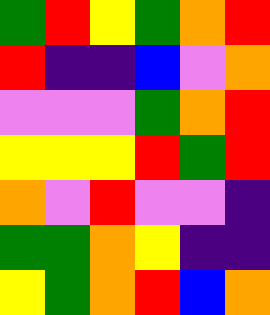[["green", "red", "yellow", "green", "orange", "red"], ["red", "indigo", "indigo", "blue", "violet", "orange"], ["violet", "violet", "violet", "green", "orange", "red"], ["yellow", "yellow", "yellow", "red", "green", "red"], ["orange", "violet", "red", "violet", "violet", "indigo"], ["green", "green", "orange", "yellow", "indigo", "indigo"], ["yellow", "green", "orange", "red", "blue", "orange"]]